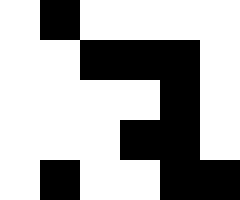[["white", "black", "white", "white", "white", "white"], ["white", "white", "black", "black", "black", "white"], ["white", "white", "white", "white", "black", "white"], ["white", "white", "white", "black", "black", "white"], ["white", "black", "white", "white", "black", "black"]]